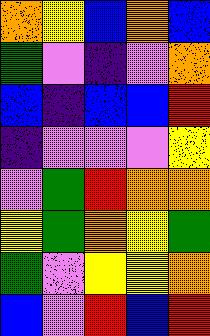[["orange", "yellow", "blue", "orange", "blue"], ["green", "violet", "indigo", "violet", "orange"], ["blue", "indigo", "blue", "blue", "red"], ["indigo", "violet", "violet", "violet", "yellow"], ["violet", "green", "red", "orange", "orange"], ["yellow", "green", "orange", "yellow", "green"], ["green", "violet", "yellow", "yellow", "orange"], ["blue", "violet", "red", "blue", "red"]]